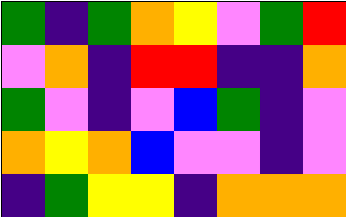[["green", "indigo", "green", "orange", "yellow", "violet", "green", "red"], ["violet", "orange", "indigo", "red", "red", "indigo", "indigo", "orange"], ["green", "violet", "indigo", "violet", "blue", "green", "indigo", "violet"], ["orange", "yellow", "orange", "blue", "violet", "violet", "indigo", "violet"], ["indigo", "green", "yellow", "yellow", "indigo", "orange", "orange", "orange"]]